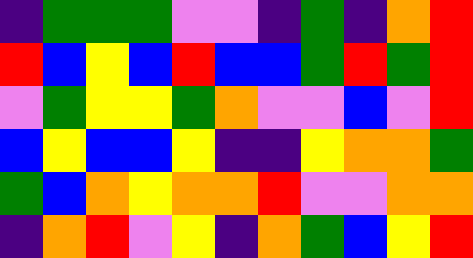[["indigo", "green", "green", "green", "violet", "violet", "indigo", "green", "indigo", "orange", "red"], ["red", "blue", "yellow", "blue", "red", "blue", "blue", "green", "red", "green", "red"], ["violet", "green", "yellow", "yellow", "green", "orange", "violet", "violet", "blue", "violet", "red"], ["blue", "yellow", "blue", "blue", "yellow", "indigo", "indigo", "yellow", "orange", "orange", "green"], ["green", "blue", "orange", "yellow", "orange", "orange", "red", "violet", "violet", "orange", "orange"], ["indigo", "orange", "red", "violet", "yellow", "indigo", "orange", "green", "blue", "yellow", "red"]]